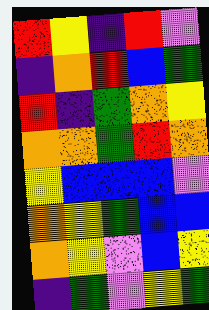[["red", "yellow", "indigo", "red", "violet"], ["indigo", "orange", "red", "blue", "green"], ["red", "indigo", "green", "orange", "yellow"], ["orange", "orange", "green", "red", "orange"], ["yellow", "blue", "blue", "blue", "violet"], ["orange", "yellow", "green", "blue", "blue"], ["orange", "yellow", "violet", "blue", "yellow"], ["indigo", "green", "violet", "yellow", "green"]]